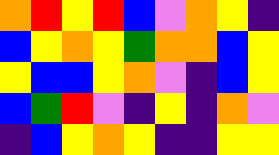[["orange", "red", "yellow", "red", "blue", "violet", "orange", "yellow", "indigo"], ["blue", "yellow", "orange", "yellow", "green", "orange", "orange", "blue", "yellow"], ["yellow", "blue", "blue", "yellow", "orange", "violet", "indigo", "blue", "yellow"], ["blue", "green", "red", "violet", "indigo", "yellow", "indigo", "orange", "violet"], ["indigo", "blue", "yellow", "orange", "yellow", "indigo", "indigo", "yellow", "yellow"]]